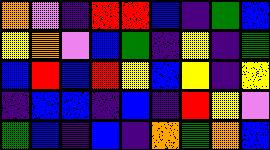[["orange", "violet", "indigo", "red", "red", "blue", "indigo", "green", "blue"], ["yellow", "orange", "violet", "blue", "green", "indigo", "yellow", "indigo", "green"], ["blue", "red", "blue", "red", "yellow", "blue", "yellow", "indigo", "yellow"], ["indigo", "blue", "blue", "indigo", "blue", "indigo", "red", "yellow", "violet"], ["green", "blue", "indigo", "blue", "indigo", "orange", "green", "orange", "blue"]]